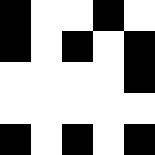[["black", "white", "white", "black", "white"], ["black", "white", "black", "white", "black"], ["white", "white", "white", "white", "black"], ["white", "white", "white", "white", "white"], ["black", "white", "black", "white", "black"]]